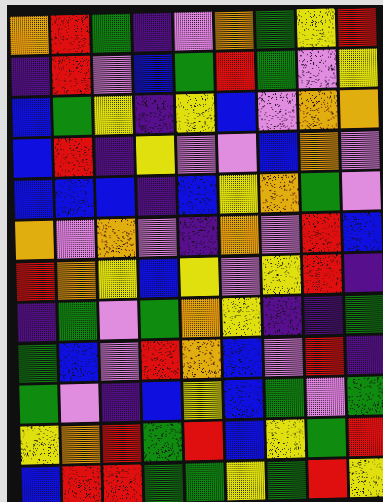[["orange", "red", "green", "indigo", "violet", "orange", "green", "yellow", "red"], ["indigo", "red", "violet", "blue", "green", "red", "green", "violet", "yellow"], ["blue", "green", "yellow", "indigo", "yellow", "blue", "violet", "orange", "orange"], ["blue", "red", "indigo", "yellow", "violet", "violet", "blue", "orange", "violet"], ["blue", "blue", "blue", "indigo", "blue", "yellow", "orange", "green", "violet"], ["orange", "violet", "orange", "violet", "indigo", "orange", "violet", "red", "blue"], ["red", "orange", "yellow", "blue", "yellow", "violet", "yellow", "red", "indigo"], ["indigo", "green", "violet", "green", "orange", "yellow", "indigo", "indigo", "green"], ["green", "blue", "violet", "red", "orange", "blue", "violet", "red", "indigo"], ["green", "violet", "indigo", "blue", "yellow", "blue", "green", "violet", "green"], ["yellow", "orange", "red", "green", "red", "blue", "yellow", "green", "red"], ["blue", "red", "red", "green", "green", "yellow", "green", "red", "yellow"]]